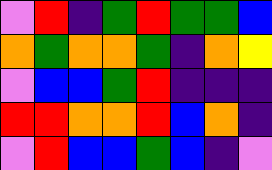[["violet", "red", "indigo", "green", "red", "green", "green", "blue"], ["orange", "green", "orange", "orange", "green", "indigo", "orange", "yellow"], ["violet", "blue", "blue", "green", "red", "indigo", "indigo", "indigo"], ["red", "red", "orange", "orange", "red", "blue", "orange", "indigo"], ["violet", "red", "blue", "blue", "green", "blue", "indigo", "violet"]]